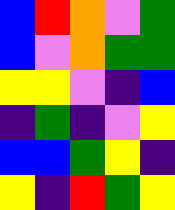[["blue", "red", "orange", "violet", "green"], ["blue", "violet", "orange", "green", "green"], ["yellow", "yellow", "violet", "indigo", "blue"], ["indigo", "green", "indigo", "violet", "yellow"], ["blue", "blue", "green", "yellow", "indigo"], ["yellow", "indigo", "red", "green", "yellow"]]